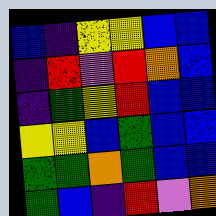[["blue", "indigo", "yellow", "yellow", "blue", "blue"], ["indigo", "red", "violet", "red", "orange", "blue"], ["indigo", "green", "yellow", "red", "blue", "blue"], ["yellow", "yellow", "blue", "green", "blue", "blue"], ["green", "green", "orange", "green", "blue", "blue"], ["green", "blue", "indigo", "red", "violet", "orange"]]